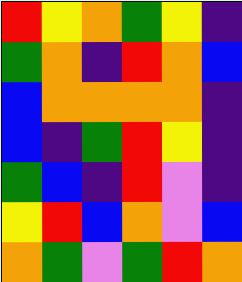[["red", "yellow", "orange", "green", "yellow", "indigo"], ["green", "orange", "indigo", "red", "orange", "blue"], ["blue", "orange", "orange", "orange", "orange", "indigo"], ["blue", "indigo", "green", "red", "yellow", "indigo"], ["green", "blue", "indigo", "red", "violet", "indigo"], ["yellow", "red", "blue", "orange", "violet", "blue"], ["orange", "green", "violet", "green", "red", "orange"]]